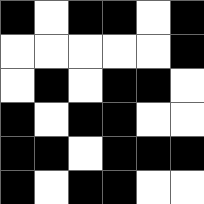[["black", "white", "black", "black", "white", "black"], ["white", "white", "white", "white", "white", "black"], ["white", "black", "white", "black", "black", "white"], ["black", "white", "black", "black", "white", "white"], ["black", "black", "white", "black", "black", "black"], ["black", "white", "black", "black", "white", "white"]]